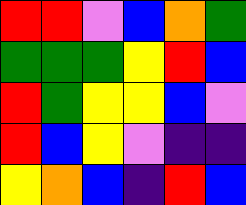[["red", "red", "violet", "blue", "orange", "green"], ["green", "green", "green", "yellow", "red", "blue"], ["red", "green", "yellow", "yellow", "blue", "violet"], ["red", "blue", "yellow", "violet", "indigo", "indigo"], ["yellow", "orange", "blue", "indigo", "red", "blue"]]